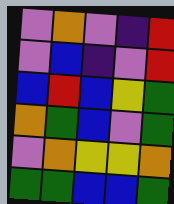[["violet", "orange", "violet", "indigo", "red"], ["violet", "blue", "indigo", "violet", "red"], ["blue", "red", "blue", "yellow", "green"], ["orange", "green", "blue", "violet", "green"], ["violet", "orange", "yellow", "yellow", "orange"], ["green", "green", "blue", "blue", "green"]]